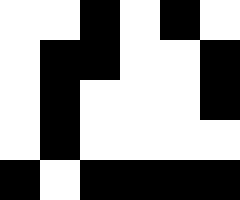[["white", "white", "black", "white", "black", "white"], ["white", "black", "black", "white", "white", "black"], ["white", "black", "white", "white", "white", "black"], ["white", "black", "white", "white", "white", "white"], ["black", "white", "black", "black", "black", "black"]]